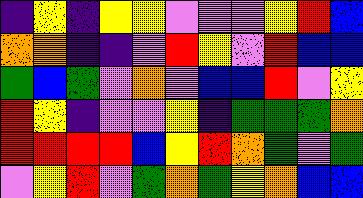[["indigo", "yellow", "indigo", "yellow", "yellow", "violet", "violet", "violet", "yellow", "red", "blue"], ["orange", "orange", "indigo", "indigo", "violet", "red", "yellow", "violet", "red", "blue", "blue"], ["green", "blue", "green", "violet", "orange", "violet", "blue", "blue", "red", "violet", "yellow"], ["red", "yellow", "indigo", "violet", "violet", "yellow", "indigo", "green", "green", "green", "orange"], ["red", "red", "red", "red", "blue", "yellow", "red", "orange", "green", "violet", "green"], ["violet", "yellow", "red", "violet", "green", "orange", "green", "yellow", "orange", "blue", "blue"]]